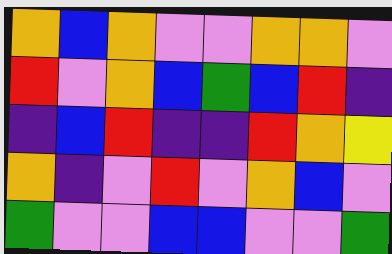[["orange", "blue", "orange", "violet", "violet", "orange", "orange", "violet"], ["red", "violet", "orange", "blue", "green", "blue", "red", "indigo"], ["indigo", "blue", "red", "indigo", "indigo", "red", "orange", "yellow"], ["orange", "indigo", "violet", "red", "violet", "orange", "blue", "violet"], ["green", "violet", "violet", "blue", "blue", "violet", "violet", "green"]]